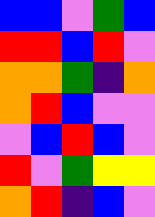[["blue", "blue", "violet", "green", "blue"], ["red", "red", "blue", "red", "violet"], ["orange", "orange", "green", "indigo", "orange"], ["orange", "red", "blue", "violet", "violet"], ["violet", "blue", "red", "blue", "violet"], ["red", "violet", "green", "yellow", "yellow"], ["orange", "red", "indigo", "blue", "violet"]]